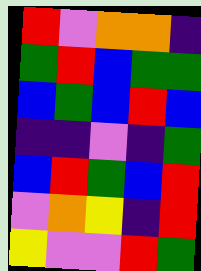[["red", "violet", "orange", "orange", "indigo"], ["green", "red", "blue", "green", "green"], ["blue", "green", "blue", "red", "blue"], ["indigo", "indigo", "violet", "indigo", "green"], ["blue", "red", "green", "blue", "red"], ["violet", "orange", "yellow", "indigo", "red"], ["yellow", "violet", "violet", "red", "green"]]